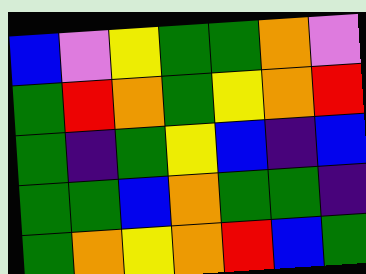[["blue", "violet", "yellow", "green", "green", "orange", "violet"], ["green", "red", "orange", "green", "yellow", "orange", "red"], ["green", "indigo", "green", "yellow", "blue", "indigo", "blue"], ["green", "green", "blue", "orange", "green", "green", "indigo"], ["green", "orange", "yellow", "orange", "red", "blue", "green"]]